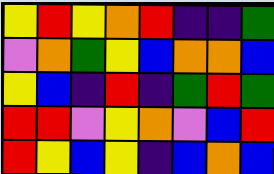[["yellow", "red", "yellow", "orange", "red", "indigo", "indigo", "green"], ["violet", "orange", "green", "yellow", "blue", "orange", "orange", "blue"], ["yellow", "blue", "indigo", "red", "indigo", "green", "red", "green"], ["red", "red", "violet", "yellow", "orange", "violet", "blue", "red"], ["red", "yellow", "blue", "yellow", "indigo", "blue", "orange", "blue"]]